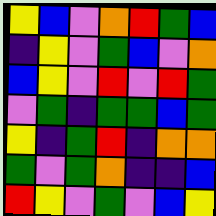[["yellow", "blue", "violet", "orange", "red", "green", "blue"], ["indigo", "yellow", "violet", "green", "blue", "violet", "orange"], ["blue", "yellow", "violet", "red", "violet", "red", "green"], ["violet", "green", "indigo", "green", "green", "blue", "green"], ["yellow", "indigo", "green", "red", "indigo", "orange", "orange"], ["green", "violet", "green", "orange", "indigo", "indigo", "blue"], ["red", "yellow", "violet", "green", "violet", "blue", "yellow"]]